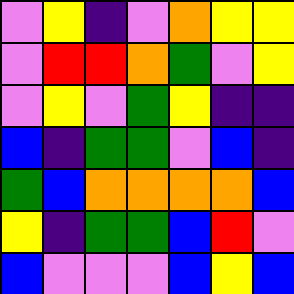[["violet", "yellow", "indigo", "violet", "orange", "yellow", "yellow"], ["violet", "red", "red", "orange", "green", "violet", "yellow"], ["violet", "yellow", "violet", "green", "yellow", "indigo", "indigo"], ["blue", "indigo", "green", "green", "violet", "blue", "indigo"], ["green", "blue", "orange", "orange", "orange", "orange", "blue"], ["yellow", "indigo", "green", "green", "blue", "red", "violet"], ["blue", "violet", "violet", "violet", "blue", "yellow", "blue"]]